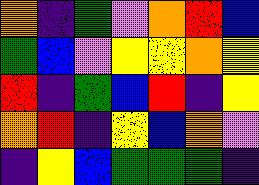[["orange", "indigo", "green", "violet", "orange", "red", "blue"], ["green", "blue", "violet", "yellow", "yellow", "orange", "yellow"], ["red", "indigo", "green", "blue", "red", "indigo", "yellow"], ["orange", "red", "indigo", "yellow", "blue", "orange", "violet"], ["indigo", "yellow", "blue", "green", "green", "green", "indigo"]]